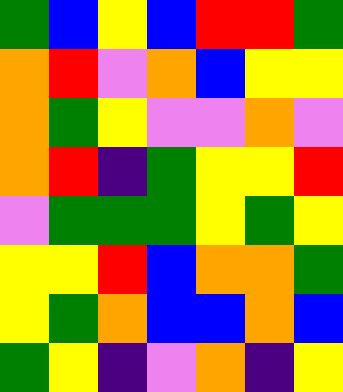[["green", "blue", "yellow", "blue", "red", "red", "green"], ["orange", "red", "violet", "orange", "blue", "yellow", "yellow"], ["orange", "green", "yellow", "violet", "violet", "orange", "violet"], ["orange", "red", "indigo", "green", "yellow", "yellow", "red"], ["violet", "green", "green", "green", "yellow", "green", "yellow"], ["yellow", "yellow", "red", "blue", "orange", "orange", "green"], ["yellow", "green", "orange", "blue", "blue", "orange", "blue"], ["green", "yellow", "indigo", "violet", "orange", "indigo", "yellow"]]